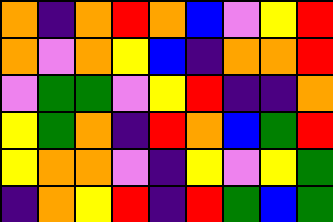[["orange", "indigo", "orange", "red", "orange", "blue", "violet", "yellow", "red"], ["orange", "violet", "orange", "yellow", "blue", "indigo", "orange", "orange", "red"], ["violet", "green", "green", "violet", "yellow", "red", "indigo", "indigo", "orange"], ["yellow", "green", "orange", "indigo", "red", "orange", "blue", "green", "red"], ["yellow", "orange", "orange", "violet", "indigo", "yellow", "violet", "yellow", "green"], ["indigo", "orange", "yellow", "red", "indigo", "red", "green", "blue", "green"]]